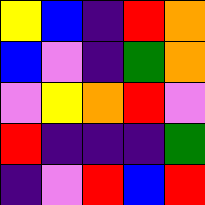[["yellow", "blue", "indigo", "red", "orange"], ["blue", "violet", "indigo", "green", "orange"], ["violet", "yellow", "orange", "red", "violet"], ["red", "indigo", "indigo", "indigo", "green"], ["indigo", "violet", "red", "blue", "red"]]